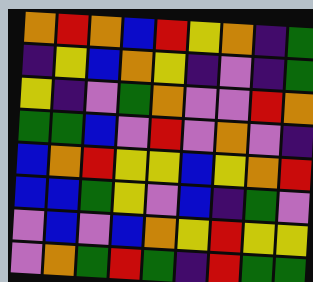[["orange", "red", "orange", "blue", "red", "yellow", "orange", "indigo", "green"], ["indigo", "yellow", "blue", "orange", "yellow", "indigo", "violet", "indigo", "green"], ["yellow", "indigo", "violet", "green", "orange", "violet", "violet", "red", "orange"], ["green", "green", "blue", "violet", "red", "violet", "orange", "violet", "indigo"], ["blue", "orange", "red", "yellow", "yellow", "blue", "yellow", "orange", "red"], ["blue", "blue", "green", "yellow", "violet", "blue", "indigo", "green", "violet"], ["violet", "blue", "violet", "blue", "orange", "yellow", "red", "yellow", "yellow"], ["violet", "orange", "green", "red", "green", "indigo", "red", "green", "green"]]